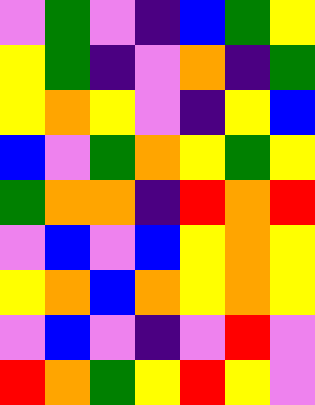[["violet", "green", "violet", "indigo", "blue", "green", "yellow"], ["yellow", "green", "indigo", "violet", "orange", "indigo", "green"], ["yellow", "orange", "yellow", "violet", "indigo", "yellow", "blue"], ["blue", "violet", "green", "orange", "yellow", "green", "yellow"], ["green", "orange", "orange", "indigo", "red", "orange", "red"], ["violet", "blue", "violet", "blue", "yellow", "orange", "yellow"], ["yellow", "orange", "blue", "orange", "yellow", "orange", "yellow"], ["violet", "blue", "violet", "indigo", "violet", "red", "violet"], ["red", "orange", "green", "yellow", "red", "yellow", "violet"]]